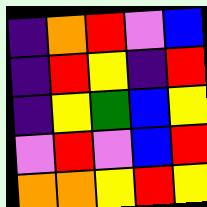[["indigo", "orange", "red", "violet", "blue"], ["indigo", "red", "yellow", "indigo", "red"], ["indigo", "yellow", "green", "blue", "yellow"], ["violet", "red", "violet", "blue", "red"], ["orange", "orange", "yellow", "red", "yellow"]]